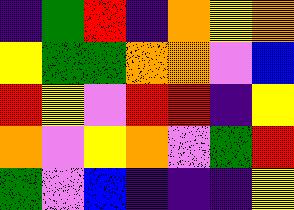[["indigo", "green", "red", "indigo", "orange", "yellow", "orange"], ["yellow", "green", "green", "orange", "orange", "violet", "blue"], ["red", "yellow", "violet", "red", "red", "indigo", "yellow"], ["orange", "violet", "yellow", "orange", "violet", "green", "red"], ["green", "violet", "blue", "indigo", "indigo", "indigo", "yellow"]]